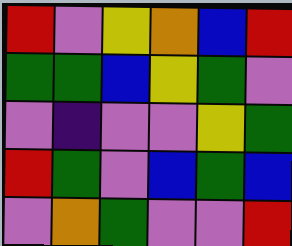[["red", "violet", "yellow", "orange", "blue", "red"], ["green", "green", "blue", "yellow", "green", "violet"], ["violet", "indigo", "violet", "violet", "yellow", "green"], ["red", "green", "violet", "blue", "green", "blue"], ["violet", "orange", "green", "violet", "violet", "red"]]